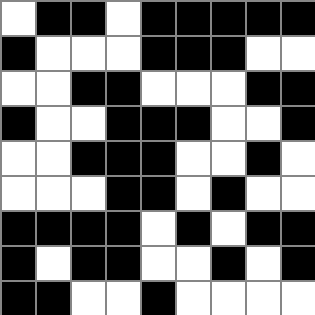[["white", "black", "black", "white", "black", "black", "black", "black", "black"], ["black", "white", "white", "white", "black", "black", "black", "white", "white"], ["white", "white", "black", "black", "white", "white", "white", "black", "black"], ["black", "white", "white", "black", "black", "black", "white", "white", "black"], ["white", "white", "black", "black", "black", "white", "white", "black", "white"], ["white", "white", "white", "black", "black", "white", "black", "white", "white"], ["black", "black", "black", "black", "white", "black", "white", "black", "black"], ["black", "white", "black", "black", "white", "white", "black", "white", "black"], ["black", "black", "white", "white", "black", "white", "white", "white", "white"]]